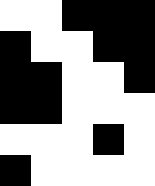[["white", "white", "black", "black", "black"], ["black", "white", "white", "black", "black"], ["black", "black", "white", "white", "black"], ["black", "black", "white", "white", "white"], ["white", "white", "white", "black", "white"], ["black", "white", "white", "white", "white"]]